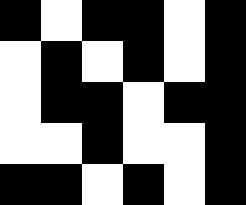[["black", "white", "black", "black", "white", "black"], ["white", "black", "white", "black", "white", "black"], ["white", "black", "black", "white", "black", "black"], ["white", "white", "black", "white", "white", "black"], ["black", "black", "white", "black", "white", "black"]]